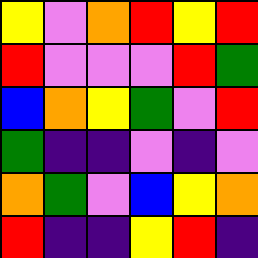[["yellow", "violet", "orange", "red", "yellow", "red"], ["red", "violet", "violet", "violet", "red", "green"], ["blue", "orange", "yellow", "green", "violet", "red"], ["green", "indigo", "indigo", "violet", "indigo", "violet"], ["orange", "green", "violet", "blue", "yellow", "orange"], ["red", "indigo", "indigo", "yellow", "red", "indigo"]]